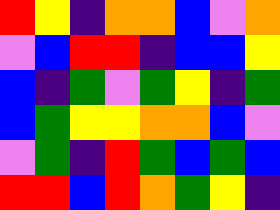[["red", "yellow", "indigo", "orange", "orange", "blue", "violet", "orange"], ["violet", "blue", "red", "red", "indigo", "blue", "blue", "yellow"], ["blue", "indigo", "green", "violet", "green", "yellow", "indigo", "green"], ["blue", "green", "yellow", "yellow", "orange", "orange", "blue", "violet"], ["violet", "green", "indigo", "red", "green", "blue", "green", "blue"], ["red", "red", "blue", "red", "orange", "green", "yellow", "indigo"]]